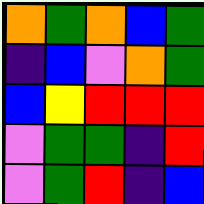[["orange", "green", "orange", "blue", "green"], ["indigo", "blue", "violet", "orange", "green"], ["blue", "yellow", "red", "red", "red"], ["violet", "green", "green", "indigo", "red"], ["violet", "green", "red", "indigo", "blue"]]